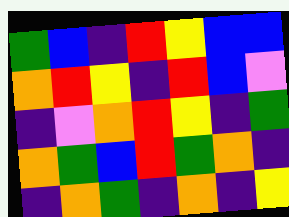[["green", "blue", "indigo", "red", "yellow", "blue", "blue"], ["orange", "red", "yellow", "indigo", "red", "blue", "violet"], ["indigo", "violet", "orange", "red", "yellow", "indigo", "green"], ["orange", "green", "blue", "red", "green", "orange", "indigo"], ["indigo", "orange", "green", "indigo", "orange", "indigo", "yellow"]]